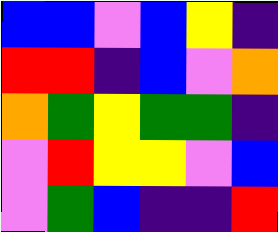[["blue", "blue", "violet", "blue", "yellow", "indigo"], ["red", "red", "indigo", "blue", "violet", "orange"], ["orange", "green", "yellow", "green", "green", "indigo"], ["violet", "red", "yellow", "yellow", "violet", "blue"], ["violet", "green", "blue", "indigo", "indigo", "red"]]